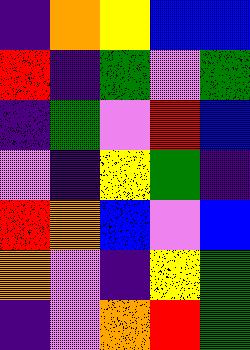[["indigo", "orange", "yellow", "blue", "blue"], ["red", "indigo", "green", "violet", "green"], ["indigo", "green", "violet", "red", "blue"], ["violet", "indigo", "yellow", "green", "indigo"], ["red", "orange", "blue", "violet", "blue"], ["orange", "violet", "indigo", "yellow", "green"], ["indigo", "violet", "orange", "red", "green"]]